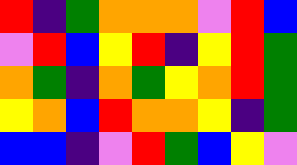[["red", "indigo", "green", "orange", "orange", "orange", "violet", "red", "blue"], ["violet", "red", "blue", "yellow", "red", "indigo", "yellow", "red", "green"], ["orange", "green", "indigo", "orange", "green", "yellow", "orange", "red", "green"], ["yellow", "orange", "blue", "red", "orange", "orange", "yellow", "indigo", "green"], ["blue", "blue", "indigo", "violet", "red", "green", "blue", "yellow", "violet"]]